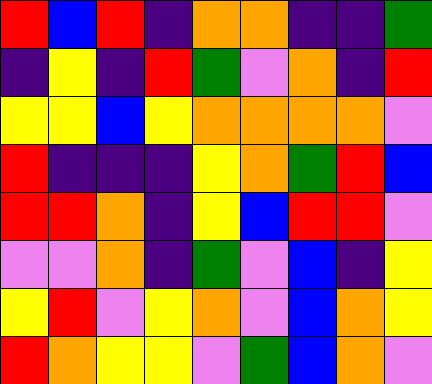[["red", "blue", "red", "indigo", "orange", "orange", "indigo", "indigo", "green"], ["indigo", "yellow", "indigo", "red", "green", "violet", "orange", "indigo", "red"], ["yellow", "yellow", "blue", "yellow", "orange", "orange", "orange", "orange", "violet"], ["red", "indigo", "indigo", "indigo", "yellow", "orange", "green", "red", "blue"], ["red", "red", "orange", "indigo", "yellow", "blue", "red", "red", "violet"], ["violet", "violet", "orange", "indigo", "green", "violet", "blue", "indigo", "yellow"], ["yellow", "red", "violet", "yellow", "orange", "violet", "blue", "orange", "yellow"], ["red", "orange", "yellow", "yellow", "violet", "green", "blue", "orange", "violet"]]